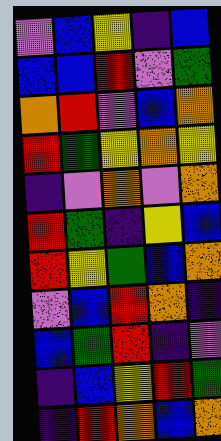[["violet", "blue", "yellow", "indigo", "blue"], ["blue", "blue", "red", "violet", "green"], ["orange", "red", "violet", "blue", "orange"], ["red", "green", "yellow", "orange", "yellow"], ["indigo", "violet", "orange", "violet", "orange"], ["red", "green", "indigo", "yellow", "blue"], ["red", "yellow", "green", "blue", "orange"], ["violet", "blue", "red", "orange", "indigo"], ["blue", "green", "red", "indigo", "violet"], ["indigo", "blue", "yellow", "red", "green"], ["indigo", "red", "orange", "blue", "orange"]]